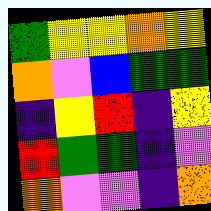[["green", "yellow", "yellow", "orange", "yellow"], ["orange", "violet", "blue", "green", "green"], ["indigo", "yellow", "red", "indigo", "yellow"], ["red", "green", "green", "indigo", "violet"], ["orange", "violet", "violet", "indigo", "orange"]]